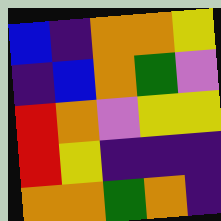[["blue", "indigo", "orange", "orange", "yellow"], ["indigo", "blue", "orange", "green", "violet"], ["red", "orange", "violet", "yellow", "yellow"], ["red", "yellow", "indigo", "indigo", "indigo"], ["orange", "orange", "green", "orange", "indigo"]]